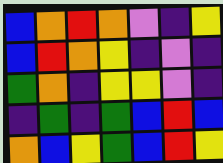[["blue", "orange", "red", "orange", "violet", "indigo", "yellow"], ["blue", "red", "orange", "yellow", "indigo", "violet", "indigo"], ["green", "orange", "indigo", "yellow", "yellow", "violet", "indigo"], ["indigo", "green", "indigo", "green", "blue", "red", "blue"], ["orange", "blue", "yellow", "green", "blue", "red", "yellow"]]